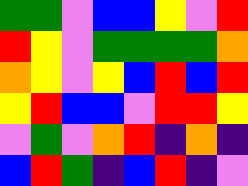[["green", "green", "violet", "blue", "blue", "yellow", "violet", "red"], ["red", "yellow", "violet", "green", "green", "green", "green", "orange"], ["orange", "yellow", "violet", "yellow", "blue", "red", "blue", "red"], ["yellow", "red", "blue", "blue", "violet", "red", "red", "yellow"], ["violet", "green", "violet", "orange", "red", "indigo", "orange", "indigo"], ["blue", "red", "green", "indigo", "blue", "red", "indigo", "violet"]]